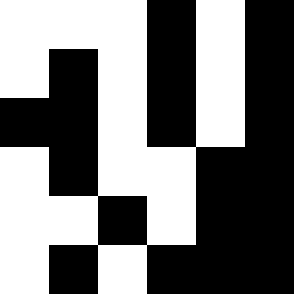[["white", "white", "white", "black", "white", "black"], ["white", "black", "white", "black", "white", "black"], ["black", "black", "white", "black", "white", "black"], ["white", "black", "white", "white", "black", "black"], ["white", "white", "black", "white", "black", "black"], ["white", "black", "white", "black", "black", "black"]]